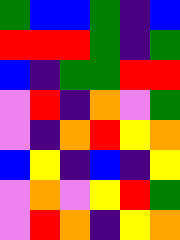[["green", "blue", "blue", "green", "indigo", "blue"], ["red", "red", "red", "green", "indigo", "green"], ["blue", "indigo", "green", "green", "red", "red"], ["violet", "red", "indigo", "orange", "violet", "green"], ["violet", "indigo", "orange", "red", "yellow", "orange"], ["blue", "yellow", "indigo", "blue", "indigo", "yellow"], ["violet", "orange", "violet", "yellow", "red", "green"], ["violet", "red", "orange", "indigo", "yellow", "orange"]]